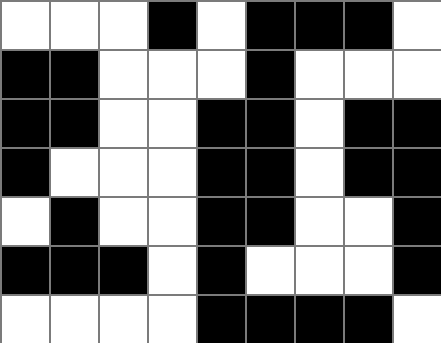[["white", "white", "white", "black", "white", "black", "black", "black", "white"], ["black", "black", "white", "white", "white", "black", "white", "white", "white"], ["black", "black", "white", "white", "black", "black", "white", "black", "black"], ["black", "white", "white", "white", "black", "black", "white", "black", "black"], ["white", "black", "white", "white", "black", "black", "white", "white", "black"], ["black", "black", "black", "white", "black", "white", "white", "white", "black"], ["white", "white", "white", "white", "black", "black", "black", "black", "white"]]